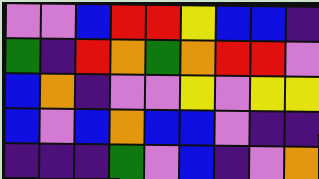[["violet", "violet", "blue", "red", "red", "yellow", "blue", "blue", "indigo"], ["green", "indigo", "red", "orange", "green", "orange", "red", "red", "violet"], ["blue", "orange", "indigo", "violet", "violet", "yellow", "violet", "yellow", "yellow"], ["blue", "violet", "blue", "orange", "blue", "blue", "violet", "indigo", "indigo"], ["indigo", "indigo", "indigo", "green", "violet", "blue", "indigo", "violet", "orange"]]